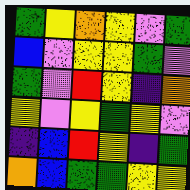[["green", "yellow", "orange", "yellow", "violet", "green"], ["blue", "violet", "yellow", "yellow", "green", "violet"], ["green", "violet", "red", "yellow", "indigo", "orange"], ["yellow", "violet", "yellow", "green", "yellow", "violet"], ["indigo", "blue", "red", "yellow", "indigo", "green"], ["orange", "blue", "green", "green", "yellow", "yellow"]]